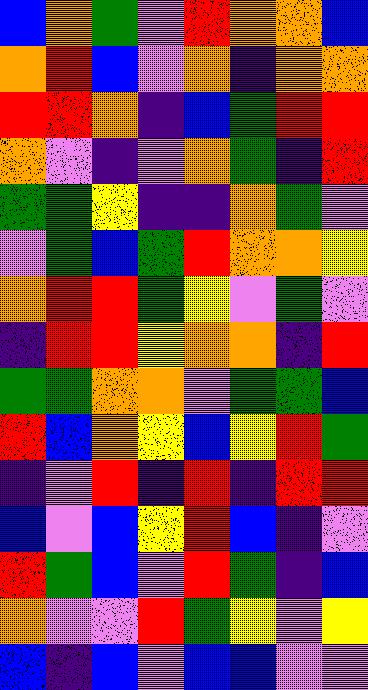[["blue", "orange", "green", "violet", "red", "orange", "orange", "blue"], ["orange", "red", "blue", "violet", "orange", "indigo", "orange", "orange"], ["red", "red", "orange", "indigo", "blue", "green", "red", "red"], ["orange", "violet", "indigo", "violet", "orange", "green", "indigo", "red"], ["green", "green", "yellow", "indigo", "indigo", "orange", "green", "violet"], ["violet", "green", "blue", "green", "red", "orange", "orange", "yellow"], ["orange", "red", "red", "green", "yellow", "violet", "green", "violet"], ["indigo", "red", "red", "yellow", "orange", "orange", "indigo", "red"], ["green", "green", "orange", "orange", "violet", "green", "green", "blue"], ["red", "blue", "orange", "yellow", "blue", "yellow", "red", "green"], ["indigo", "violet", "red", "indigo", "red", "indigo", "red", "red"], ["blue", "violet", "blue", "yellow", "red", "blue", "indigo", "violet"], ["red", "green", "blue", "violet", "red", "green", "indigo", "blue"], ["orange", "violet", "violet", "red", "green", "yellow", "violet", "yellow"], ["blue", "indigo", "blue", "violet", "blue", "blue", "violet", "violet"]]